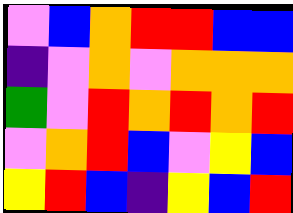[["violet", "blue", "orange", "red", "red", "blue", "blue"], ["indigo", "violet", "orange", "violet", "orange", "orange", "orange"], ["green", "violet", "red", "orange", "red", "orange", "red"], ["violet", "orange", "red", "blue", "violet", "yellow", "blue"], ["yellow", "red", "blue", "indigo", "yellow", "blue", "red"]]